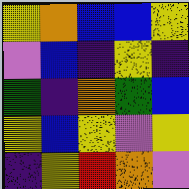[["yellow", "orange", "blue", "blue", "yellow"], ["violet", "blue", "indigo", "yellow", "indigo"], ["green", "indigo", "orange", "green", "blue"], ["yellow", "blue", "yellow", "violet", "yellow"], ["indigo", "yellow", "red", "orange", "violet"]]